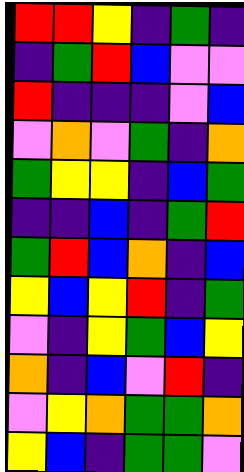[["red", "red", "yellow", "indigo", "green", "indigo"], ["indigo", "green", "red", "blue", "violet", "violet"], ["red", "indigo", "indigo", "indigo", "violet", "blue"], ["violet", "orange", "violet", "green", "indigo", "orange"], ["green", "yellow", "yellow", "indigo", "blue", "green"], ["indigo", "indigo", "blue", "indigo", "green", "red"], ["green", "red", "blue", "orange", "indigo", "blue"], ["yellow", "blue", "yellow", "red", "indigo", "green"], ["violet", "indigo", "yellow", "green", "blue", "yellow"], ["orange", "indigo", "blue", "violet", "red", "indigo"], ["violet", "yellow", "orange", "green", "green", "orange"], ["yellow", "blue", "indigo", "green", "green", "violet"]]